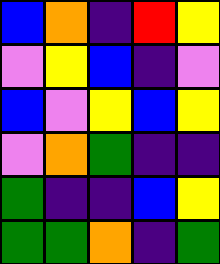[["blue", "orange", "indigo", "red", "yellow"], ["violet", "yellow", "blue", "indigo", "violet"], ["blue", "violet", "yellow", "blue", "yellow"], ["violet", "orange", "green", "indigo", "indigo"], ["green", "indigo", "indigo", "blue", "yellow"], ["green", "green", "orange", "indigo", "green"]]